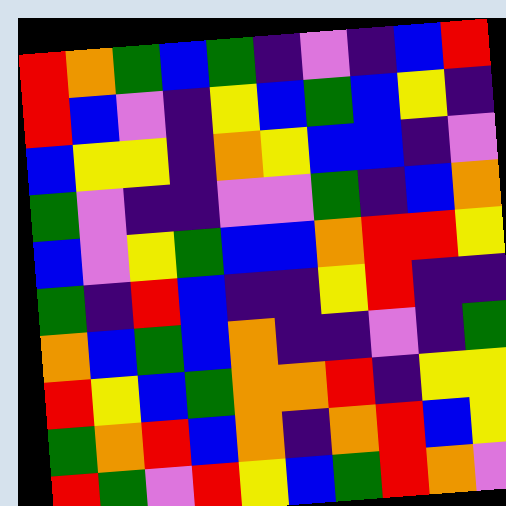[["red", "orange", "green", "blue", "green", "indigo", "violet", "indigo", "blue", "red"], ["red", "blue", "violet", "indigo", "yellow", "blue", "green", "blue", "yellow", "indigo"], ["blue", "yellow", "yellow", "indigo", "orange", "yellow", "blue", "blue", "indigo", "violet"], ["green", "violet", "indigo", "indigo", "violet", "violet", "green", "indigo", "blue", "orange"], ["blue", "violet", "yellow", "green", "blue", "blue", "orange", "red", "red", "yellow"], ["green", "indigo", "red", "blue", "indigo", "indigo", "yellow", "red", "indigo", "indigo"], ["orange", "blue", "green", "blue", "orange", "indigo", "indigo", "violet", "indigo", "green"], ["red", "yellow", "blue", "green", "orange", "orange", "red", "indigo", "yellow", "yellow"], ["green", "orange", "red", "blue", "orange", "indigo", "orange", "red", "blue", "yellow"], ["red", "green", "violet", "red", "yellow", "blue", "green", "red", "orange", "violet"]]